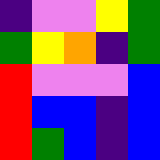[["indigo", "violet", "violet", "yellow", "green"], ["green", "yellow", "orange", "indigo", "green"], ["red", "violet", "violet", "violet", "blue"], ["red", "blue", "blue", "indigo", "blue"], ["red", "green", "blue", "indigo", "blue"]]